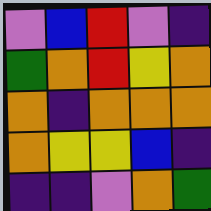[["violet", "blue", "red", "violet", "indigo"], ["green", "orange", "red", "yellow", "orange"], ["orange", "indigo", "orange", "orange", "orange"], ["orange", "yellow", "yellow", "blue", "indigo"], ["indigo", "indigo", "violet", "orange", "green"]]